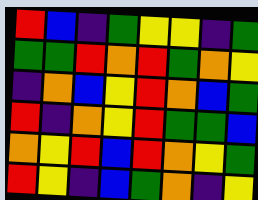[["red", "blue", "indigo", "green", "yellow", "yellow", "indigo", "green"], ["green", "green", "red", "orange", "red", "green", "orange", "yellow"], ["indigo", "orange", "blue", "yellow", "red", "orange", "blue", "green"], ["red", "indigo", "orange", "yellow", "red", "green", "green", "blue"], ["orange", "yellow", "red", "blue", "red", "orange", "yellow", "green"], ["red", "yellow", "indigo", "blue", "green", "orange", "indigo", "yellow"]]